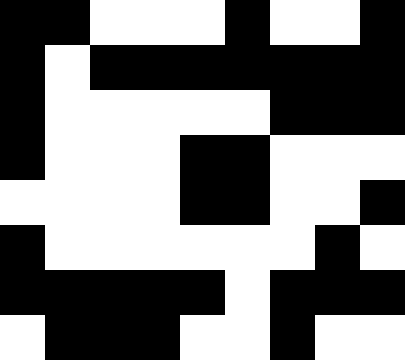[["black", "black", "white", "white", "white", "black", "white", "white", "black"], ["black", "white", "black", "black", "black", "black", "black", "black", "black"], ["black", "white", "white", "white", "white", "white", "black", "black", "black"], ["black", "white", "white", "white", "black", "black", "white", "white", "white"], ["white", "white", "white", "white", "black", "black", "white", "white", "black"], ["black", "white", "white", "white", "white", "white", "white", "black", "white"], ["black", "black", "black", "black", "black", "white", "black", "black", "black"], ["white", "black", "black", "black", "white", "white", "black", "white", "white"]]